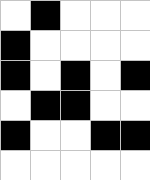[["white", "black", "white", "white", "white"], ["black", "white", "white", "white", "white"], ["black", "white", "black", "white", "black"], ["white", "black", "black", "white", "white"], ["black", "white", "white", "black", "black"], ["white", "white", "white", "white", "white"]]